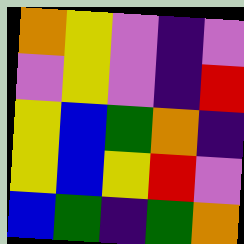[["orange", "yellow", "violet", "indigo", "violet"], ["violet", "yellow", "violet", "indigo", "red"], ["yellow", "blue", "green", "orange", "indigo"], ["yellow", "blue", "yellow", "red", "violet"], ["blue", "green", "indigo", "green", "orange"]]